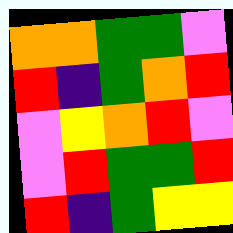[["orange", "orange", "green", "green", "violet"], ["red", "indigo", "green", "orange", "red"], ["violet", "yellow", "orange", "red", "violet"], ["violet", "red", "green", "green", "red"], ["red", "indigo", "green", "yellow", "yellow"]]